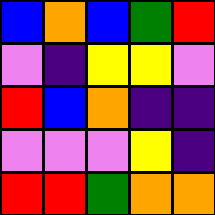[["blue", "orange", "blue", "green", "red"], ["violet", "indigo", "yellow", "yellow", "violet"], ["red", "blue", "orange", "indigo", "indigo"], ["violet", "violet", "violet", "yellow", "indigo"], ["red", "red", "green", "orange", "orange"]]